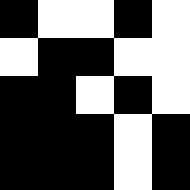[["black", "white", "white", "black", "white"], ["white", "black", "black", "white", "white"], ["black", "black", "white", "black", "white"], ["black", "black", "black", "white", "black"], ["black", "black", "black", "white", "black"]]